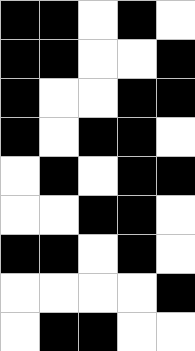[["black", "black", "white", "black", "white"], ["black", "black", "white", "white", "black"], ["black", "white", "white", "black", "black"], ["black", "white", "black", "black", "white"], ["white", "black", "white", "black", "black"], ["white", "white", "black", "black", "white"], ["black", "black", "white", "black", "white"], ["white", "white", "white", "white", "black"], ["white", "black", "black", "white", "white"]]